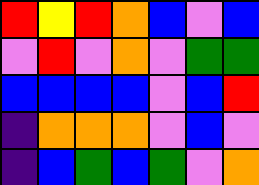[["red", "yellow", "red", "orange", "blue", "violet", "blue"], ["violet", "red", "violet", "orange", "violet", "green", "green"], ["blue", "blue", "blue", "blue", "violet", "blue", "red"], ["indigo", "orange", "orange", "orange", "violet", "blue", "violet"], ["indigo", "blue", "green", "blue", "green", "violet", "orange"]]